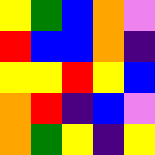[["yellow", "green", "blue", "orange", "violet"], ["red", "blue", "blue", "orange", "indigo"], ["yellow", "yellow", "red", "yellow", "blue"], ["orange", "red", "indigo", "blue", "violet"], ["orange", "green", "yellow", "indigo", "yellow"]]